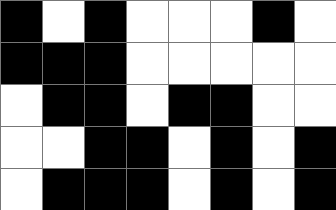[["black", "white", "black", "white", "white", "white", "black", "white"], ["black", "black", "black", "white", "white", "white", "white", "white"], ["white", "black", "black", "white", "black", "black", "white", "white"], ["white", "white", "black", "black", "white", "black", "white", "black"], ["white", "black", "black", "black", "white", "black", "white", "black"]]